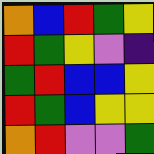[["orange", "blue", "red", "green", "yellow"], ["red", "green", "yellow", "violet", "indigo"], ["green", "red", "blue", "blue", "yellow"], ["red", "green", "blue", "yellow", "yellow"], ["orange", "red", "violet", "violet", "green"]]